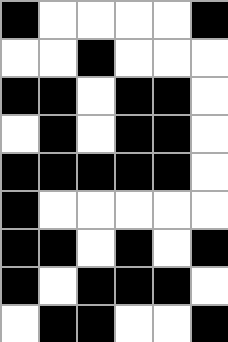[["black", "white", "white", "white", "white", "black"], ["white", "white", "black", "white", "white", "white"], ["black", "black", "white", "black", "black", "white"], ["white", "black", "white", "black", "black", "white"], ["black", "black", "black", "black", "black", "white"], ["black", "white", "white", "white", "white", "white"], ["black", "black", "white", "black", "white", "black"], ["black", "white", "black", "black", "black", "white"], ["white", "black", "black", "white", "white", "black"]]